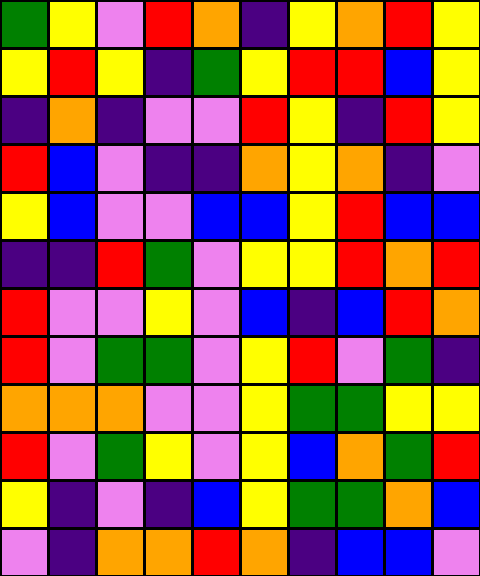[["green", "yellow", "violet", "red", "orange", "indigo", "yellow", "orange", "red", "yellow"], ["yellow", "red", "yellow", "indigo", "green", "yellow", "red", "red", "blue", "yellow"], ["indigo", "orange", "indigo", "violet", "violet", "red", "yellow", "indigo", "red", "yellow"], ["red", "blue", "violet", "indigo", "indigo", "orange", "yellow", "orange", "indigo", "violet"], ["yellow", "blue", "violet", "violet", "blue", "blue", "yellow", "red", "blue", "blue"], ["indigo", "indigo", "red", "green", "violet", "yellow", "yellow", "red", "orange", "red"], ["red", "violet", "violet", "yellow", "violet", "blue", "indigo", "blue", "red", "orange"], ["red", "violet", "green", "green", "violet", "yellow", "red", "violet", "green", "indigo"], ["orange", "orange", "orange", "violet", "violet", "yellow", "green", "green", "yellow", "yellow"], ["red", "violet", "green", "yellow", "violet", "yellow", "blue", "orange", "green", "red"], ["yellow", "indigo", "violet", "indigo", "blue", "yellow", "green", "green", "orange", "blue"], ["violet", "indigo", "orange", "orange", "red", "orange", "indigo", "blue", "blue", "violet"]]